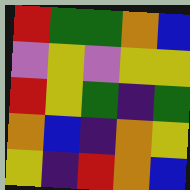[["red", "green", "green", "orange", "blue"], ["violet", "yellow", "violet", "yellow", "yellow"], ["red", "yellow", "green", "indigo", "green"], ["orange", "blue", "indigo", "orange", "yellow"], ["yellow", "indigo", "red", "orange", "blue"]]